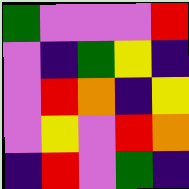[["green", "violet", "violet", "violet", "red"], ["violet", "indigo", "green", "yellow", "indigo"], ["violet", "red", "orange", "indigo", "yellow"], ["violet", "yellow", "violet", "red", "orange"], ["indigo", "red", "violet", "green", "indigo"]]